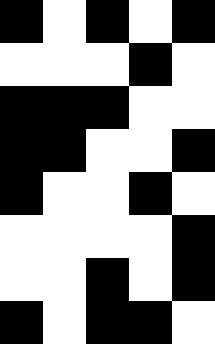[["black", "white", "black", "white", "black"], ["white", "white", "white", "black", "white"], ["black", "black", "black", "white", "white"], ["black", "black", "white", "white", "black"], ["black", "white", "white", "black", "white"], ["white", "white", "white", "white", "black"], ["white", "white", "black", "white", "black"], ["black", "white", "black", "black", "white"]]